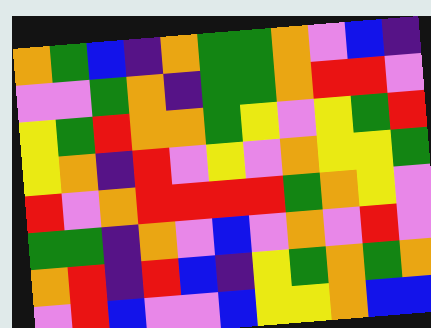[["orange", "green", "blue", "indigo", "orange", "green", "green", "orange", "violet", "blue", "indigo"], ["violet", "violet", "green", "orange", "indigo", "green", "green", "orange", "red", "red", "violet"], ["yellow", "green", "red", "orange", "orange", "green", "yellow", "violet", "yellow", "green", "red"], ["yellow", "orange", "indigo", "red", "violet", "yellow", "violet", "orange", "yellow", "yellow", "green"], ["red", "violet", "orange", "red", "red", "red", "red", "green", "orange", "yellow", "violet"], ["green", "green", "indigo", "orange", "violet", "blue", "violet", "orange", "violet", "red", "violet"], ["orange", "red", "indigo", "red", "blue", "indigo", "yellow", "green", "orange", "green", "orange"], ["violet", "red", "blue", "violet", "violet", "blue", "yellow", "yellow", "orange", "blue", "blue"]]